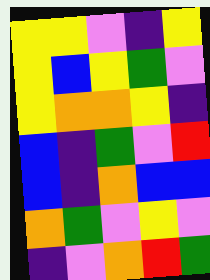[["yellow", "yellow", "violet", "indigo", "yellow"], ["yellow", "blue", "yellow", "green", "violet"], ["yellow", "orange", "orange", "yellow", "indigo"], ["blue", "indigo", "green", "violet", "red"], ["blue", "indigo", "orange", "blue", "blue"], ["orange", "green", "violet", "yellow", "violet"], ["indigo", "violet", "orange", "red", "green"]]